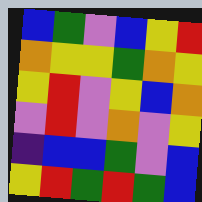[["blue", "green", "violet", "blue", "yellow", "red"], ["orange", "yellow", "yellow", "green", "orange", "yellow"], ["yellow", "red", "violet", "yellow", "blue", "orange"], ["violet", "red", "violet", "orange", "violet", "yellow"], ["indigo", "blue", "blue", "green", "violet", "blue"], ["yellow", "red", "green", "red", "green", "blue"]]